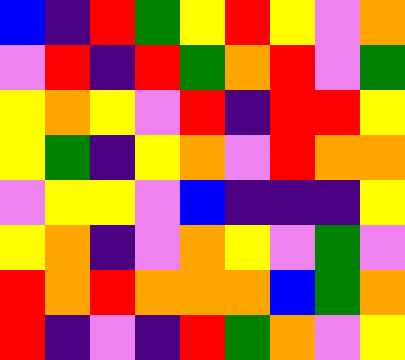[["blue", "indigo", "red", "green", "yellow", "red", "yellow", "violet", "orange"], ["violet", "red", "indigo", "red", "green", "orange", "red", "violet", "green"], ["yellow", "orange", "yellow", "violet", "red", "indigo", "red", "red", "yellow"], ["yellow", "green", "indigo", "yellow", "orange", "violet", "red", "orange", "orange"], ["violet", "yellow", "yellow", "violet", "blue", "indigo", "indigo", "indigo", "yellow"], ["yellow", "orange", "indigo", "violet", "orange", "yellow", "violet", "green", "violet"], ["red", "orange", "red", "orange", "orange", "orange", "blue", "green", "orange"], ["red", "indigo", "violet", "indigo", "red", "green", "orange", "violet", "yellow"]]